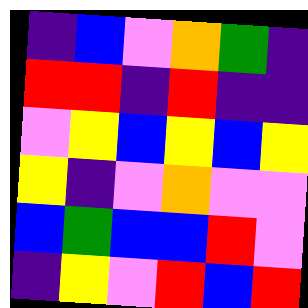[["indigo", "blue", "violet", "orange", "green", "indigo"], ["red", "red", "indigo", "red", "indigo", "indigo"], ["violet", "yellow", "blue", "yellow", "blue", "yellow"], ["yellow", "indigo", "violet", "orange", "violet", "violet"], ["blue", "green", "blue", "blue", "red", "violet"], ["indigo", "yellow", "violet", "red", "blue", "red"]]